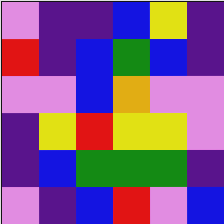[["violet", "indigo", "indigo", "blue", "yellow", "indigo"], ["red", "indigo", "blue", "green", "blue", "indigo"], ["violet", "violet", "blue", "orange", "violet", "violet"], ["indigo", "yellow", "red", "yellow", "yellow", "violet"], ["indigo", "blue", "green", "green", "green", "indigo"], ["violet", "indigo", "blue", "red", "violet", "blue"]]